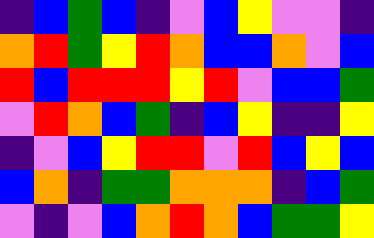[["indigo", "blue", "green", "blue", "indigo", "violet", "blue", "yellow", "violet", "violet", "indigo"], ["orange", "red", "green", "yellow", "red", "orange", "blue", "blue", "orange", "violet", "blue"], ["red", "blue", "red", "red", "red", "yellow", "red", "violet", "blue", "blue", "green"], ["violet", "red", "orange", "blue", "green", "indigo", "blue", "yellow", "indigo", "indigo", "yellow"], ["indigo", "violet", "blue", "yellow", "red", "red", "violet", "red", "blue", "yellow", "blue"], ["blue", "orange", "indigo", "green", "green", "orange", "orange", "orange", "indigo", "blue", "green"], ["violet", "indigo", "violet", "blue", "orange", "red", "orange", "blue", "green", "green", "yellow"]]